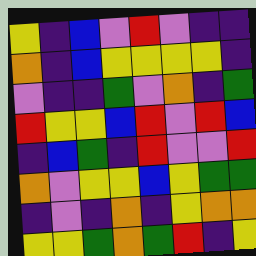[["yellow", "indigo", "blue", "violet", "red", "violet", "indigo", "indigo"], ["orange", "indigo", "blue", "yellow", "yellow", "yellow", "yellow", "indigo"], ["violet", "indigo", "indigo", "green", "violet", "orange", "indigo", "green"], ["red", "yellow", "yellow", "blue", "red", "violet", "red", "blue"], ["indigo", "blue", "green", "indigo", "red", "violet", "violet", "red"], ["orange", "violet", "yellow", "yellow", "blue", "yellow", "green", "green"], ["indigo", "violet", "indigo", "orange", "indigo", "yellow", "orange", "orange"], ["yellow", "yellow", "green", "orange", "green", "red", "indigo", "yellow"]]